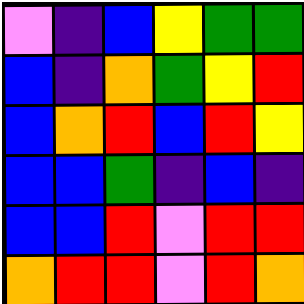[["violet", "indigo", "blue", "yellow", "green", "green"], ["blue", "indigo", "orange", "green", "yellow", "red"], ["blue", "orange", "red", "blue", "red", "yellow"], ["blue", "blue", "green", "indigo", "blue", "indigo"], ["blue", "blue", "red", "violet", "red", "red"], ["orange", "red", "red", "violet", "red", "orange"]]